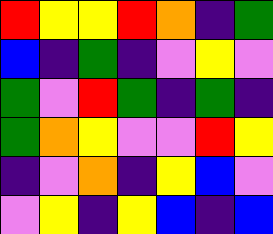[["red", "yellow", "yellow", "red", "orange", "indigo", "green"], ["blue", "indigo", "green", "indigo", "violet", "yellow", "violet"], ["green", "violet", "red", "green", "indigo", "green", "indigo"], ["green", "orange", "yellow", "violet", "violet", "red", "yellow"], ["indigo", "violet", "orange", "indigo", "yellow", "blue", "violet"], ["violet", "yellow", "indigo", "yellow", "blue", "indigo", "blue"]]